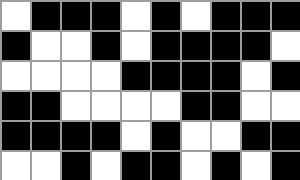[["white", "black", "black", "black", "white", "black", "white", "black", "black", "black"], ["black", "white", "white", "black", "white", "black", "black", "black", "black", "white"], ["white", "white", "white", "white", "black", "black", "black", "black", "white", "black"], ["black", "black", "white", "white", "white", "white", "black", "black", "white", "white"], ["black", "black", "black", "black", "white", "black", "white", "white", "black", "black"], ["white", "white", "black", "white", "black", "black", "white", "black", "white", "black"]]